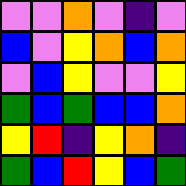[["violet", "violet", "orange", "violet", "indigo", "violet"], ["blue", "violet", "yellow", "orange", "blue", "orange"], ["violet", "blue", "yellow", "violet", "violet", "yellow"], ["green", "blue", "green", "blue", "blue", "orange"], ["yellow", "red", "indigo", "yellow", "orange", "indigo"], ["green", "blue", "red", "yellow", "blue", "green"]]